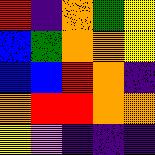[["red", "indigo", "orange", "green", "yellow"], ["blue", "green", "orange", "orange", "yellow"], ["blue", "blue", "red", "orange", "indigo"], ["orange", "red", "red", "orange", "orange"], ["yellow", "violet", "indigo", "indigo", "indigo"]]